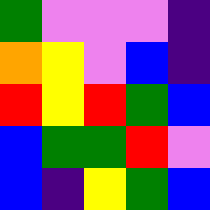[["green", "violet", "violet", "violet", "indigo"], ["orange", "yellow", "violet", "blue", "indigo"], ["red", "yellow", "red", "green", "blue"], ["blue", "green", "green", "red", "violet"], ["blue", "indigo", "yellow", "green", "blue"]]